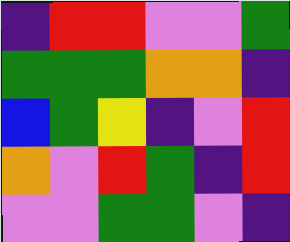[["indigo", "red", "red", "violet", "violet", "green"], ["green", "green", "green", "orange", "orange", "indigo"], ["blue", "green", "yellow", "indigo", "violet", "red"], ["orange", "violet", "red", "green", "indigo", "red"], ["violet", "violet", "green", "green", "violet", "indigo"]]